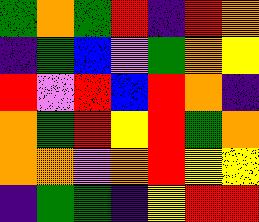[["green", "orange", "green", "red", "indigo", "red", "orange"], ["indigo", "green", "blue", "violet", "green", "orange", "yellow"], ["red", "violet", "red", "blue", "red", "orange", "indigo"], ["orange", "green", "red", "yellow", "red", "green", "orange"], ["orange", "orange", "violet", "orange", "red", "yellow", "yellow"], ["indigo", "green", "green", "indigo", "yellow", "red", "red"]]